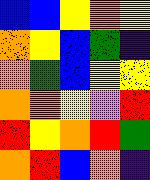[["blue", "blue", "yellow", "orange", "yellow"], ["orange", "yellow", "blue", "green", "indigo"], ["orange", "green", "blue", "yellow", "yellow"], ["orange", "orange", "yellow", "violet", "red"], ["red", "yellow", "orange", "red", "green"], ["orange", "red", "blue", "orange", "indigo"]]